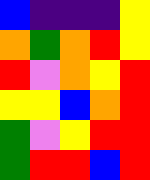[["blue", "indigo", "indigo", "indigo", "yellow"], ["orange", "green", "orange", "red", "yellow"], ["red", "violet", "orange", "yellow", "red"], ["yellow", "yellow", "blue", "orange", "red"], ["green", "violet", "yellow", "red", "red"], ["green", "red", "red", "blue", "red"]]